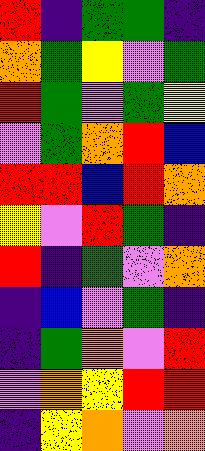[["red", "indigo", "green", "green", "indigo"], ["orange", "green", "yellow", "violet", "green"], ["red", "green", "violet", "green", "yellow"], ["violet", "green", "orange", "red", "blue"], ["red", "red", "blue", "red", "orange"], ["yellow", "violet", "red", "green", "indigo"], ["red", "indigo", "green", "violet", "orange"], ["indigo", "blue", "violet", "green", "indigo"], ["indigo", "green", "orange", "violet", "red"], ["violet", "orange", "yellow", "red", "red"], ["indigo", "yellow", "orange", "violet", "orange"]]